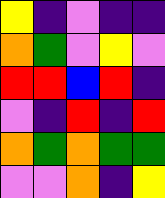[["yellow", "indigo", "violet", "indigo", "indigo"], ["orange", "green", "violet", "yellow", "violet"], ["red", "red", "blue", "red", "indigo"], ["violet", "indigo", "red", "indigo", "red"], ["orange", "green", "orange", "green", "green"], ["violet", "violet", "orange", "indigo", "yellow"]]